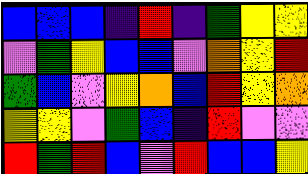[["blue", "blue", "blue", "indigo", "red", "indigo", "green", "yellow", "yellow"], ["violet", "green", "yellow", "blue", "blue", "violet", "orange", "yellow", "red"], ["green", "blue", "violet", "yellow", "orange", "blue", "red", "yellow", "orange"], ["yellow", "yellow", "violet", "green", "blue", "indigo", "red", "violet", "violet"], ["red", "green", "red", "blue", "violet", "red", "blue", "blue", "yellow"]]